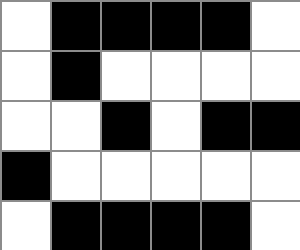[["white", "black", "black", "black", "black", "white"], ["white", "black", "white", "white", "white", "white"], ["white", "white", "black", "white", "black", "black"], ["black", "white", "white", "white", "white", "white"], ["white", "black", "black", "black", "black", "white"]]